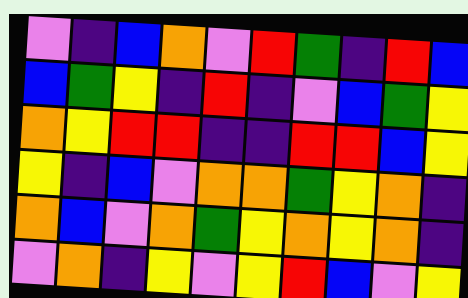[["violet", "indigo", "blue", "orange", "violet", "red", "green", "indigo", "red", "blue"], ["blue", "green", "yellow", "indigo", "red", "indigo", "violet", "blue", "green", "yellow"], ["orange", "yellow", "red", "red", "indigo", "indigo", "red", "red", "blue", "yellow"], ["yellow", "indigo", "blue", "violet", "orange", "orange", "green", "yellow", "orange", "indigo"], ["orange", "blue", "violet", "orange", "green", "yellow", "orange", "yellow", "orange", "indigo"], ["violet", "orange", "indigo", "yellow", "violet", "yellow", "red", "blue", "violet", "yellow"]]